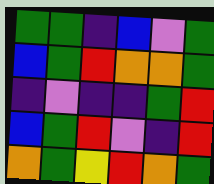[["green", "green", "indigo", "blue", "violet", "green"], ["blue", "green", "red", "orange", "orange", "green"], ["indigo", "violet", "indigo", "indigo", "green", "red"], ["blue", "green", "red", "violet", "indigo", "red"], ["orange", "green", "yellow", "red", "orange", "green"]]